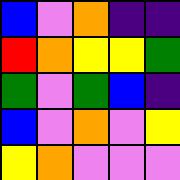[["blue", "violet", "orange", "indigo", "indigo"], ["red", "orange", "yellow", "yellow", "green"], ["green", "violet", "green", "blue", "indigo"], ["blue", "violet", "orange", "violet", "yellow"], ["yellow", "orange", "violet", "violet", "violet"]]